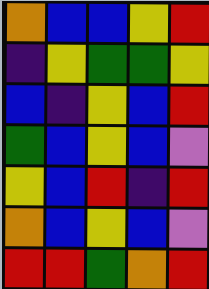[["orange", "blue", "blue", "yellow", "red"], ["indigo", "yellow", "green", "green", "yellow"], ["blue", "indigo", "yellow", "blue", "red"], ["green", "blue", "yellow", "blue", "violet"], ["yellow", "blue", "red", "indigo", "red"], ["orange", "blue", "yellow", "blue", "violet"], ["red", "red", "green", "orange", "red"]]